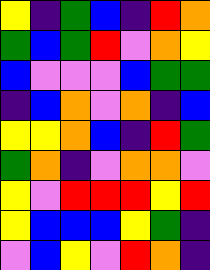[["yellow", "indigo", "green", "blue", "indigo", "red", "orange"], ["green", "blue", "green", "red", "violet", "orange", "yellow"], ["blue", "violet", "violet", "violet", "blue", "green", "green"], ["indigo", "blue", "orange", "violet", "orange", "indigo", "blue"], ["yellow", "yellow", "orange", "blue", "indigo", "red", "green"], ["green", "orange", "indigo", "violet", "orange", "orange", "violet"], ["yellow", "violet", "red", "red", "red", "yellow", "red"], ["yellow", "blue", "blue", "blue", "yellow", "green", "indigo"], ["violet", "blue", "yellow", "violet", "red", "orange", "indigo"]]